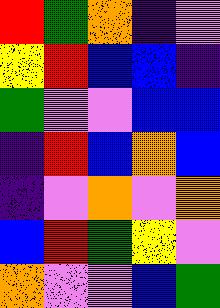[["red", "green", "orange", "indigo", "violet"], ["yellow", "red", "blue", "blue", "indigo"], ["green", "violet", "violet", "blue", "blue"], ["indigo", "red", "blue", "orange", "blue"], ["indigo", "violet", "orange", "violet", "orange"], ["blue", "red", "green", "yellow", "violet"], ["orange", "violet", "violet", "blue", "green"]]